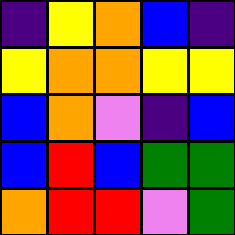[["indigo", "yellow", "orange", "blue", "indigo"], ["yellow", "orange", "orange", "yellow", "yellow"], ["blue", "orange", "violet", "indigo", "blue"], ["blue", "red", "blue", "green", "green"], ["orange", "red", "red", "violet", "green"]]